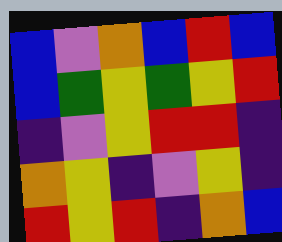[["blue", "violet", "orange", "blue", "red", "blue"], ["blue", "green", "yellow", "green", "yellow", "red"], ["indigo", "violet", "yellow", "red", "red", "indigo"], ["orange", "yellow", "indigo", "violet", "yellow", "indigo"], ["red", "yellow", "red", "indigo", "orange", "blue"]]